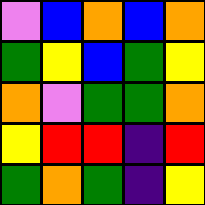[["violet", "blue", "orange", "blue", "orange"], ["green", "yellow", "blue", "green", "yellow"], ["orange", "violet", "green", "green", "orange"], ["yellow", "red", "red", "indigo", "red"], ["green", "orange", "green", "indigo", "yellow"]]